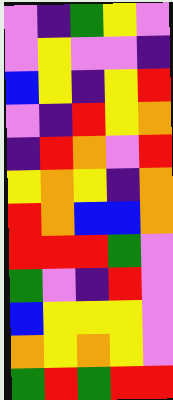[["violet", "indigo", "green", "yellow", "violet"], ["violet", "yellow", "violet", "violet", "indigo"], ["blue", "yellow", "indigo", "yellow", "red"], ["violet", "indigo", "red", "yellow", "orange"], ["indigo", "red", "orange", "violet", "red"], ["yellow", "orange", "yellow", "indigo", "orange"], ["red", "orange", "blue", "blue", "orange"], ["red", "red", "red", "green", "violet"], ["green", "violet", "indigo", "red", "violet"], ["blue", "yellow", "yellow", "yellow", "violet"], ["orange", "yellow", "orange", "yellow", "violet"], ["green", "red", "green", "red", "red"]]